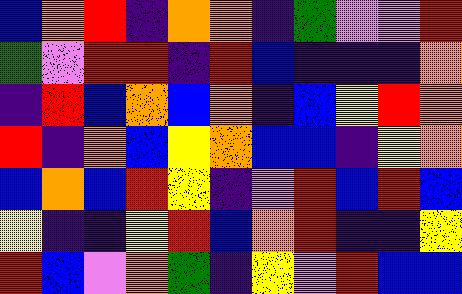[["blue", "orange", "red", "indigo", "orange", "orange", "indigo", "green", "violet", "violet", "red"], ["green", "violet", "red", "red", "indigo", "red", "blue", "indigo", "indigo", "indigo", "orange"], ["indigo", "red", "blue", "orange", "blue", "orange", "indigo", "blue", "yellow", "red", "orange"], ["red", "indigo", "orange", "blue", "yellow", "orange", "blue", "blue", "indigo", "yellow", "orange"], ["blue", "orange", "blue", "red", "yellow", "indigo", "violet", "red", "blue", "red", "blue"], ["yellow", "indigo", "indigo", "yellow", "red", "blue", "orange", "red", "indigo", "indigo", "yellow"], ["red", "blue", "violet", "orange", "green", "indigo", "yellow", "violet", "red", "blue", "blue"]]